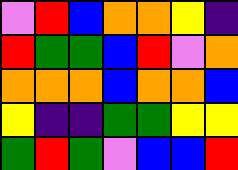[["violet", "red", "blue", "orange", "orange", "yellow", "indigo"], ["red", "green", "green", "blue", "red", "violet", "orange"], ["orange", "orange", "orange", "blue", "orange", "orange", "blue"], ["yellow", "indigo", "indigo", "green", "green", "yellow", "yellow"], ["green", "red", "green", "violet", "blue", "blue", "red"]]